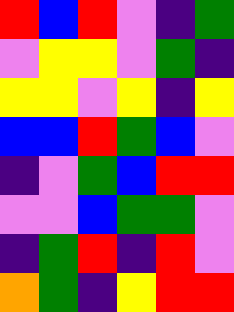[["red", "blue", "red", "violet", "indigo", "green"], ["violet", "yellow", "yellow", "violet", "green", "indigo"], ["yellow", "yellow", "violet", "yellow", "indigo", "yellow"], ["blue", "blue", "red", "green", "blue", "violet"], ["indigo", "violet", "green", "blue", "red", "red"], ["violet", "violet", "blue", "green", "green", "violet"], ["indigo", "green", "red", "indigo", "red", "violet"], ["orange", "green", "indigo", "yellow", "red", "red"]]